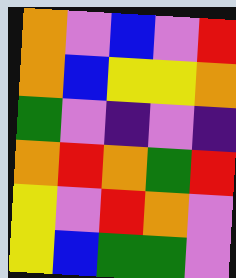[["orange", "violet", "blue", "violet", "red"], ["orange", "blue", "yellow", "yellow", "orange"], ["green", "violet", "indigo", "violet", "indigo"], ["orange", "red", "orange", "green", "red"], ["yellow", "violet", "red", "orange", "violet"], ["yellow", "blue", "green", "green", "violet"]]